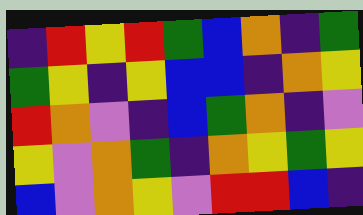[["indigo", "red", "yellow", "red", "green", "blue", "orange", "indigo", "green"], ["green", "yellow", "indigo", "yellow", "blue", "blue", "indigo", "orange", "yellow"], ["red", "orange", "violet", "indigo", "blue", "green", "orange", "indigo", "violet"], ["yellow", "violet", "orange", "green", "indigo", "orange", "yellow", "green", "yellow"], ["blue", "violet", "orange", "yellow", "violet", "red", "red", "blue", "indigo"]]